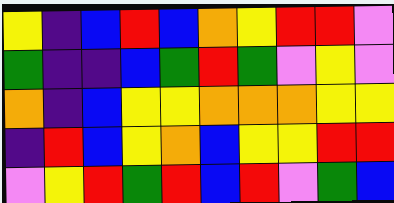[["yellow", "indigo", "blue", "red", "blue", "orange", "yellow", "red", "red", "violet"], ["green", "indigo", "indigo", "blue", "green", "red", "green", "violet", "yellow", "violet"], ["orange", "indigo", "blue", "yellow", "yellow", "orange", "orange", "orange", "yellow", "yellow"], ["indigo", "red", "blue", "yellow", "orange", "blue", "yellow", "yellow", "red", "red"], ["violet", "yellow", "red", "green", "red", "blue", "red", "violet", "green", "blue"]]